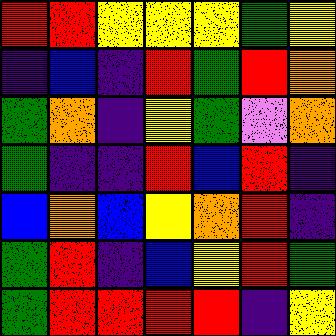[["red", "red", "yellow", "yellow", "yellow", "green", "yellow"], ["indigo", "blue", "indigo", "red", "green", "red", "orange"], ["green", "orange", "indigo", "yellow", "green", "violet", "orange"], ["green", "indigo", "indigo", "red", "blue", "red", "indigo"], ["blue", "orange", "blue", "yellow", "orange", "red", "indigo"], ["green", "red", "indigo", "blue", "yellow", "red", "green"], ["green", "red", "red", "red", "red", "indigo", "yellow"]]